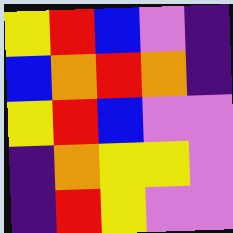[["yellow", "red", "blue", "violet", "indigo"], ["blue", "orange", "red", "orange", "indigo"], ["yellow", "red", "blue", "violet", "violet"], ["indigo", "orange", "yellow", "yellow", "violet"], ["indigo", "red", "yellow", "violet", "violet"]]